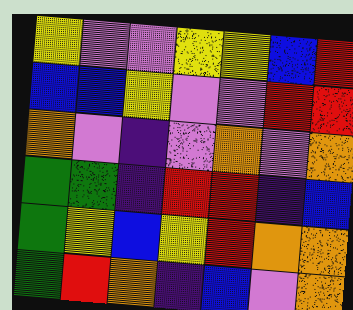[["yellow", "violet", "violet", "yellow", "yellow", "blue", "red"], ["blue", "blue", "yellow", "violet", "violet", "red", "red"], ["orange", "violet", "indigo", "violet", "orange", "violet", "orange"], ["green", "green", "indigo", "red", "red", "indigo", "blue"], ["green", "yellow", "blue", "yellow", "red", "orange", "orange"], ["green", "red", "orange", "indigo", "blue", "violet", "orange"]]